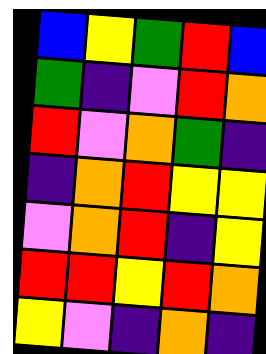[["blue", "yellow", "green", "red", "blue"], ["green", "indigo", "violet", "red", "orange"], ["red", "violet", "orange", "green", "indigo"], ["indigo", "orange", "red", "yellow", "yellow"], ["violet", "orange", "red", "indigo", "yellow"], ["red", "red", "yellow", "red", "orange"], ["yellow", "violet", "indigo", "orange", "indigo"]]